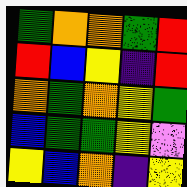[["green", "orange", "orange", "green", "red"], ["red", "blue", "yellow", "indigo", "red"], ["orange", "green", "orange", "yellow", "green"], ["blue", "green", "green", "yellow", "violet"], ["yellow", "blue", "orange", "indigo", "yellow"]]